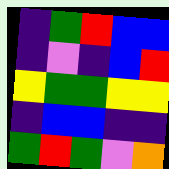[["indigo", "green", "red", "blue", "blue"], ["indigo", "violet", "indigo", "blue", "red"], ["yellow", "green", "green", "yellow", "yellow"], ["indigo", "blue", "blue", "indigo", "indigo"], ["green", "red", "green", "violet", "orange"]]